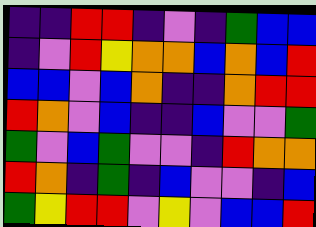[["indigo", "indigo", "red", "red", "indigo", "violet", "indigo", "green", "blue", "blue"], ["indigo", "violet", "red", "yellow", "orange", "orange", "blue", "orange", "blue", "red"], ["blue", "blue", "violet", "blue", "orange", "indigo", "indigo", "orange", "red", "red"], ["red", "orange", "violet", "blue", "indigo", "indigo", "blue", "violet", "violet", "green"], ["green", "violet", "blue", "green", "violet", "violet", "indigo", "red", "orange", "orange"], ["red", "orange", "indigo", "green", "indigo", "blue", "violet", "violet", "indigo", "blue"], ["green", "yellow", "red", "red", "violet", "yellow", "violet", "blue", "blue", "red"]]